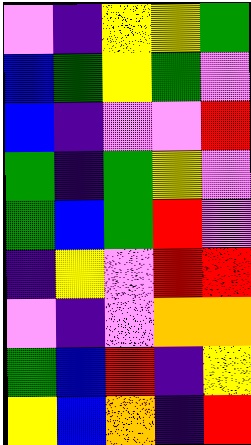[["violet", "indigo", "yellow", "yellow", "green"], ["blue", "green", "yellow", "green", "violet"], ["blue", "indigo", "violet", "violet", "red"], ["green", "indigo", "green", "yellow", "violet"], ["green", "blue", "green", "red", "violet"], ["indigo", "yellow", "violet", "red", "red"], ["violet", "indigo", "violet", "orange", "orange"], ["green", "blue", "red", "indigo", "yellow"], ["yellow", "blue", "orange", "indigo", "red"]]